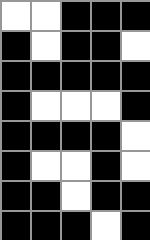[["white", "white", "black", "black", "black"], ["black", "white", "black", "black", "white"], ["black", "black", "black", "black", "black"], ["black", "white", "white", "white", "black"], ["black", "black", "black", "black", "white"], ["black", "white", "white", "black", "white"], ["black", "black", "white", "black", "black"], ["black", "black", "black", "white", "black"]]